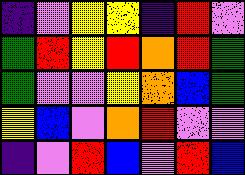[["indigo", "violet", "yellow", "yellow", "indigo", "red", "violet"], ["green", "red", "yellow", "red", "orange", "red", "green"], ["green", "violet", "violet", "yellow", "orange", "blue", "green"], ["yellow", "blue", "violet", "orange", "red", "violet", "violet"], ["indigo", "violet", "red", "blue", "violet", "red", "blue"]]